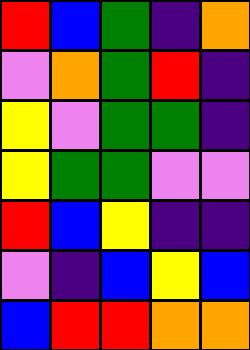[["red", "blue", "green", "indigo", "orange"], ["violet", "orange", "green", "red", "indigo"], ["yellow", "violet", "green", "green", "indigo"], ["yellow", "green", "green", "violet", "violet"], ["red", "blue", "yellow", "indigo", "indigo"], ["violet", "indigo", "blue", "yellow", "blue"], ["blue", "red", "red", "orange", "orange"]]